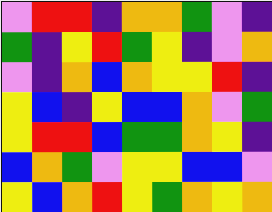[["violet", "red", "red", "indigo", "orange", "orange", "green", "violet", "indigo"], ["green", "indigo", "yellow", "red", "green", "yellow", "indigo", "violet", "orange"], ["violet", "indigo", "orange", "blue", "orange", "yellow", "yellow", "red", "indigo"], ["yellow", "blue", "indigo", "yellow", "blue", "blue", "orange", "violet", "green"], ["yellow", "red", "red", "blue", "green", "green", "orange", "yellow", "indigo"], ["blue", "orange", "green", "violet", "yellow", "yellow", "blue", "blue", "violet"], ["yellow", "blue", "orange", "red", "yellow", "green", "orange", "yellow", "orange"]]